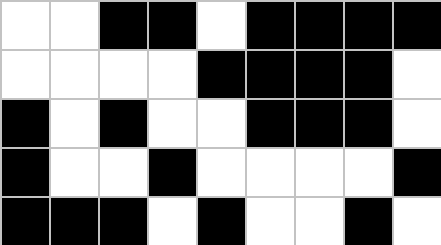[["white", "white", "black", "black", "white", "black", "black", "black", "black"], ["white", "white", "white", "white", "black", "black", "black", "black", "white"], ["black", "white", "black", "white", "white", "black", "black", "black", "white"], ["black", "white", "white", "black", "white", "white", "white", "white", "black"], ["black", "black", "black", "white", "black", "white", "white", "black", "white"]]